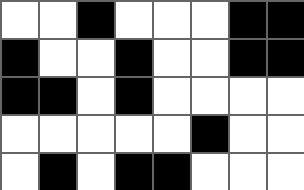[["white", "white", "black", "white", "white", "white", "black", "black"], ["black", "white", "white", "black", "white", "white", "black", "black"], ["black", "black", "white", "black", "white", "white", "white", "white"], ["white", "white", "white", "white", "white", "black", "white", "white"], ["white", "black", "white", "black", "black", "white", "white", "white"]]